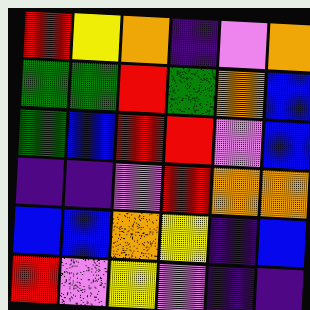[["red", "yellow", "orange", "indigo", "violet", "orange"], ["green", "green", "red", "green", "orange", "blue"], ["green", "blue", "red", "red", "violet", "blue"], ["indigo", "indigo", "violet", "red", "orange", "orange"], ["blue", "blue", "orange", "yellow", "indigo", "blue"], ["red", "violet", "yellow", "violet", "indigo", "indigo"]]